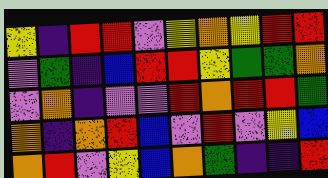[["yellow", "indigo", "red", "red", "violet", "yellow", "orange", "yellow", "red", "red"], ["violet", "green", "indigo", "blue", "red", "red", "yellow", "green", "green", "orange"], ["violet", "orange", "indigo", "violet", "violet", "red", "orange", "red", "red", "green"], ["orange", "indigo", "orange", "red", "blue", "violet", "red", "violet", "yellow", "blue"], ["orange", "red", "violet", "yellow", "blue", "orange", "green", "indigo", "indigo", "red"]]